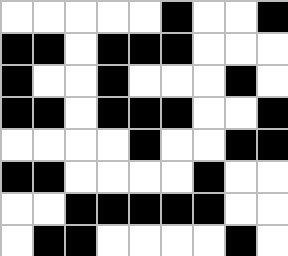[["white", "white", "white", "white", "white", "black", "white", "white", "black"], ["black", "black", "white", "black", "black", "black", "white", "white", "white"], ["black", "white", "white", "black", "white", "white", "white", "black", "white"], ["black", "black", "white", "black", "black", "black", "white", "white", "black"], ["white", "white", "white", "white", "black", "white", "white", "black", "black"], ["black", "black", "white", "white", "white", "white", "black", "white", "white"], ["white", "white", "black", "black", "black", "black", "black", "white", "white"], ["white", "black", "black", "white", "white", "white", "white", "black", "white"]]